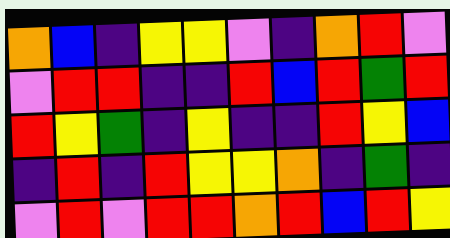[["orange", "blue", "indigo", "yellow", "yellow", "violet", "indigo", "orange", "red", "violet"], ["violet", "red", "red", "indigo", "indigo", "red", "blue", "red", "green", "red"], ["red", "yellow", "green", "indigo", "yellow", "indigo", "indigo", "red", "yellow", "blue"], ["indigo", "red", "indigo", "red", "yellow", "yellow", "orange", "indigo", "green", "indigo"], ["violet", "red", "violet", "red", "red", "orange", "red", "blue", "red", "yellow"]]